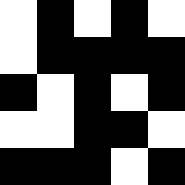[["white", "black", "white", "black", "white"], ["white", "black", "black", "black", "black"], ["black", "white", "black", "white", "black"], ["white", "white", "black", "black", "white"], ["black", "black", "black", "white", "black"]]